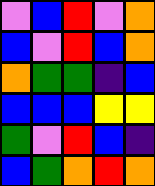[["violet", "blue", "red", "violet", "orange"], ["blue", "violet", "red", "blue", "orange"], ["orange", "green", "green", "indigo", "blue"], ["blue", "blue", "blue", "yellow", "yellow"], ["green", "violet", "red", "blue", "indigo"], ["blue", "green", "orange", "red", "orange"]]